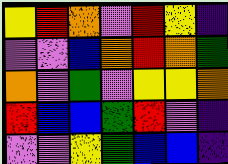[["yellow", "red", "orange", "violet", "red", "yellow", "indigo"], ["violet", "violet", "blue", "orange", "red", "orange", "green"], ["orange", "violet", "green", "violet", "yellow", "yellow", "orange"], ["red", "blue", "blue", "green", "red", "violet", "indigo"], ["violet", "violet", "yellow", "green", "blue", "blue", "indigo"]]